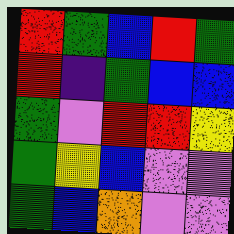[["red", "green", "blue", "red", "green"], ["red", "indigo", "green", "blue", "blue"], ["green", "violet", "red", "red", "yellow"], ["green", "yellow", "blue", "violet", "violet"], ["green", "blue", "orange", "violet", "violet"]]